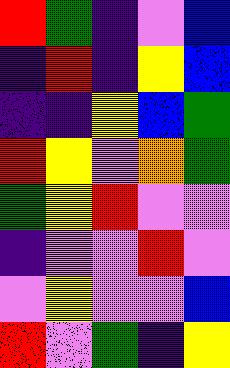[["red", "green", "indigo", "violet", "blue"], ["indigo", "red", "indigo", "yellow", "blue"], ["indigo", "indigo", "yellow", "blue", "green"], ["red", "yellow", "violet", "orange", "green"], ["green", "yellow", "red", "violet", "violet"], ["indigo", "violet", "violet", "red", "violet"], ["violet", "yellow", "violet", "violet", "blue"], ["red", "violet", "green", "indigo", "yellow"]]